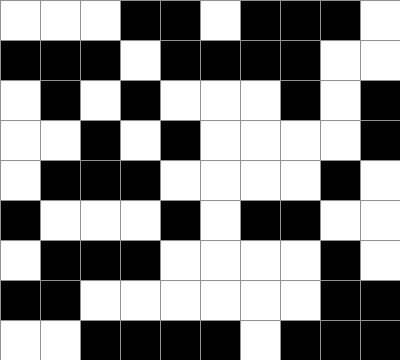[["white", "white", "white", "black", "black", "white", "black", "black", "black", "white"], ["black", "black", "black", "white", "black", "black", "black", "black", "white", "white"], ["white", "black", "white", "black", "white", "white", "white", "black", "white", "black"], ["white", "white", "black", "white", "black", "white", "white", "white", "white", "black"], ["white", "black", "black", "black", "white", "white", "white", "white", "black", "white"], ["black", "white", "white", "white", "black", "white", "black", "black", "white", "white"], ["white", "black", "black", "black", "white", "white", "white", "white", "black", "white"], ["black", "black", "white", "white", "white", "white", "white", "white", "black", "black"], ["white", "white", "black", "black", "black", "black", "white", "black", "black", "black"]]